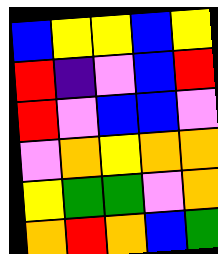[["blue", "yellow", "yellow", "blue", "yellow"], ["red", "indigo", "violet", "blue", "red"], ["red", "violet", "blue", "blue", "violet"], ["violet", "orange", "yellow", "orange", "orange"], ["yellow", "green", "green", "violet", "orange"], ["orange", "red", "orange", "blue", "green"]]